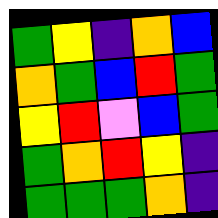[["green", "yellow", "indigo", "orange", "blue"], ["orange", "green", "blue", "red", "green"], ["yellow", "red", "violet", "blue", "green"], ["green", "orange", "red", "yellow", "indigo"], ["green", "green", "green", "orange", "indigo"]]